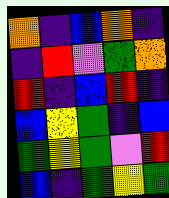[["orange", "indigo", "blue", "orange", "indigo"], ["indigo", "red", "violet", "green", "orange"], ["red", "indigo", "blue", "red", "indigo"], ["blue", "yellow", "green", "indigo", "blue"], ["green", "yellow", "green", "violet", "red"], ["blue", "indigo", "green", "yellow", "green"]]